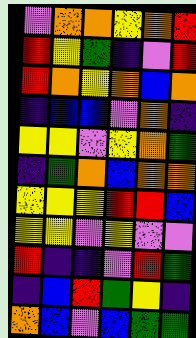[["violet", "orange", "orange", "yellow", "orange", "red"], ["red", "yellow", "green", "indigo", "violet", "red"], ["red", "orange", "yellow", "orange", "blue", "orange"], ["indigo", "blue", "blue", "violet", "orange", "indigo"], ["yellow", "yellow", "violet", "yellow", "orange", "green"], ["indigo", "green", "orange", "blue", "orange", "orange"], ["yellow", "yellow", "yellow", "red", "red", "blue"], ["yellow", "yellow", "violet", "yellow", "violet", "violet"], ["red", "indigo", "indigo", "violet", "red", "green"], ["indigo", "blue", "red", "green", "yellow", "indigo"], ["orange", "blue", "violet", "blue", "green", "green"]]